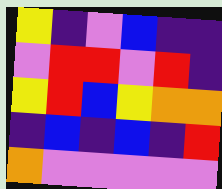[["yellow", "indigo", "violet", "blue", "indigo", "indigo"], ["violet", "red", "red", "violet", "red", "indigo"], ["yellow", "red", "blue", "yellow", "orange", "orange"], ["indigo", "blue", "indigo", "blue", "indigo", "red"], ["orange", "violet", "violet", "violet", "violet", "violet"]]